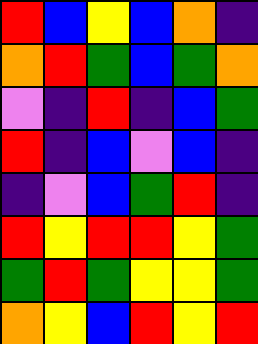[["red", "blue", "yellow", "blue", "orange", "indigo"], ["orange", "red", "green", "blue", "green", "orange"], ["violet", "indigo", "red", "indigo", "blue", "green"], ["red", "indigo", "blue", "violet", "blue", "indigo"], ["indigo", "violet", "blue", "green", "red", "indigo"], ["red", "yellow", "red", "red", "yellow", "green"], ["green", "red", "green", "yellow", "yellow", "green"], ["orange", "yellow", "blue", "red", "yellow", "red"]]